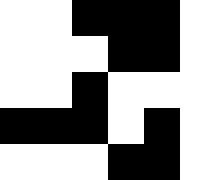[["white", "white", "black", "black", "black", "white"], ["white", "white", "white", "black", "black", "white"], ["white", "white", "black", "white", "white", "white"], ["black", "black", "black", "white", "black", "white"], ["white", "white", "white", "black", "black", "white"]]